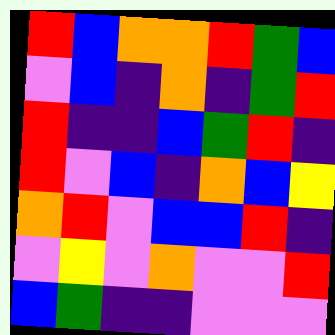[["red", "blue", "orange", "orange", "red", "green", "blue"], ["violet", "blue", "indigo", "orange", "indigo", "green", "red"], ["red", "indigo", "indigo", "blue", "green", "red", "indigo"], ["red", "violet", "blue", "indigo", "orange", "blue", "yellow"], ["orange", "red", "violet", "blue", "blue", "red", "indigo"], ["violet", "yellow", "violet", "orange", "violet", "violet", "red"], ["blue", "green", "indigo", "indigo", "violet", "violet", "violet"]]